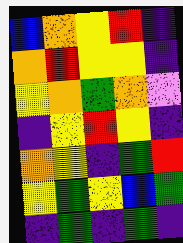[["blue", "orange", "yellow", "red", "indigo"], ["orange", "red", "yellow", "yellow", "indigo"], ["yellow", "orange", "green", "orange", "violet"], ["indigo", "yellow", "red", "yellow", "indigo"], ["orange", "yellow", "indigo", "green", "red"], ["yellow", "green", "yellow", "blue", "green"], ["indigo", "green", "indigo", "green", "indigo"]]